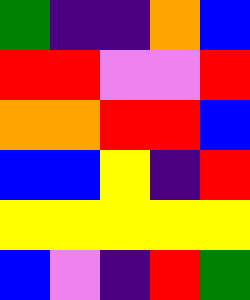[["green", "indigo", "indigo", "orange", "blue"], ["red", "red", "violet", "violet", "red"], ["orange", "orange", "red", "red", "blue"], ["blue", "blue", "yellow", "indigo", "red"], ["yellow", "yellow", "yellow", "yellow", "yellow"], ["blue", "violet", "indigo", "red", "green"]]